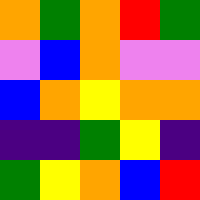[["orange", "green", "orange", "red", "green"], ["violet", "blue", "orange", "violet", "violet"], ["blue", "orange", "yellow", "orange", "orange"], ["indigo", "indigo", "green", "yellow", "indigo"], ["green", "yellow", "orange", "blue", "red"]]